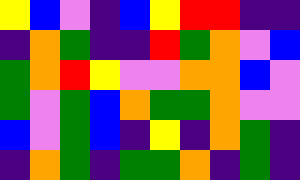[["yellow", "blue", "violet", "indigo", "blue", "yellow", "red", "red", "indigo", "indigo"], ["indigo", "orange", "green", "indigo", "indigo", "red", "green", "orange", "violet", "blue"], ["green", "orange", "red", "yellow", "violet", "violet", "orange", "orange", "blue", "violet"], ["green", "violet", "green", "blue", "orange", "green", "green", "orange", "violet", "violet"], ["blue", "violet", "green", "blue", "indigo", "yellow", "indigo", "orange", "green", "indigo"], ["indigo", "orange", "green", "indigo", "green", "green", "orange", "indigo", "green", "indigo"]]